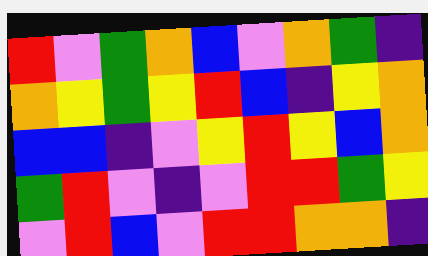[["red", "violet", "green", "orange", "blue", "violet", "orange", "green", "indigo"], ["orange", "yellow", "green", "yellow", "red", "blue", "indigo", "yellow", "orange"], ["blue", "blue", "indigo", "violet", "yellow", "red", "yellow", "blue", "orange"], ["green", "red", "violet", "indigo", "violet", "red", "red", "green", "yellow"], ["violet", "red", "blue", "violet", "red", "red", "orange", "orange", "indigo"]]